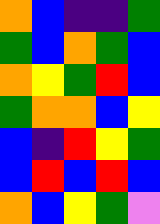[["orange", "blue", "indigo", "indigo", "green"], ["green", "blue", "orange", "green", "blue"], ["orange", "yellow", "green", "red", "blue"], ["green", "orange", "orange", "blue", "yellow"], ["blue", "indigo", "red", "yellow", "green"], ["blue", "red", "blue", "red", "blue"], ["orange", "blue", "yellow", "green", "violet"]]